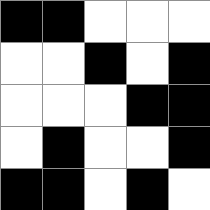[["black", "black", "white", "white", "white"], ["white", "white", "black", "white", "black"], ["white", "white", "white", "black", "black"], ["white", "black", "white", "white", "black"], ["black", "black", "white", "black", "white"]]